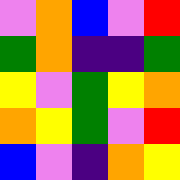[["violet", "orange", "blue", "violet", "red"], ["green", "orange", "indigo", "indigo", "green"], ["yellow", "violet", "green", "yellow", "orange"], ["orange", "yellow", "green", "violet", "red"], ["blue", "violet", "indigo", "orange", "yellow"]]